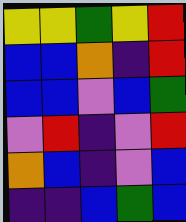[["yellow", "yellow", "green", "yellow", "red"], ["blue", "blue", "orange", "indigo", "red"], ["blue", "blue", "violet", "blue", "green"], ["violet", "red", "indigo", "violet", "red"], ["orange", "blue", "indigo", "violet", "blue"], ["indigo", "indigo", "blue", "green", "blue"]]